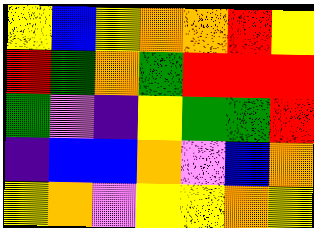[["yellow", "blue", "yellow", "orange", "orange", "red", "yellow"], ["red", "green", "orange", "green", "red", "red", "red"], ["green", "violet", "indigo", "yellow", "green", "green", "red"], ["indigo", "blue", "blue", "orange", "violet", "blue", "orange"], ["yellow", "orange", "violet", "yellow", "yellow", "orange", "yellow"]]